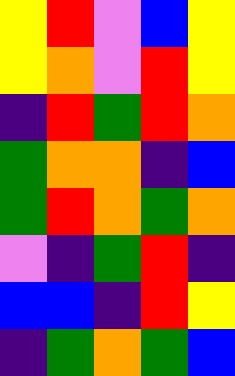[["yellow", "red", "violet", "blue", "yellow"], ["yellow", "orange", "violet", "red", "yellow"], ["indigo", "red", "green", "red", "orange"], ["green", "orange", "orange", "indigo", "blue"], ["green", "red", "orange", "green", "orange"], ["violet", "indigo", "green", "red", "indigo"], ["blue", "blue", "indigo", "red", "yellow"], ["indigo", "green", "orange", "green", "blue"]]